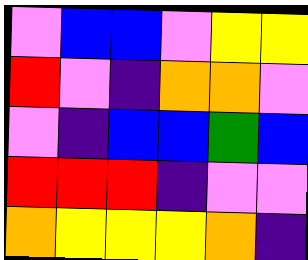[["violet", "blue", "blue", "violet", "yellow", "yellow"], ["red", "violet", "indigo", "orange", "orange", "violet"], ["violet", "indigo", "blue", "blue", "green", "blue"], ["red", "red", "red", "indigo", "violet", "violet"], ["orange", "yellow", "yellow", "yellow", "orange", "indigo"]]